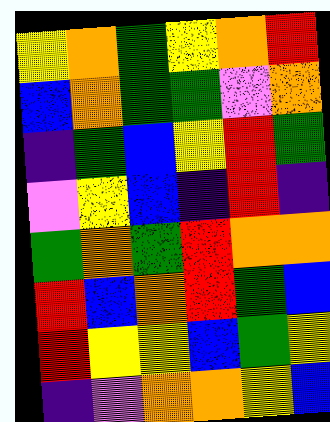[["yellow", "orange", "green", "yellow", "orange", "red"], ["blue", "orange", "green", "green", "violet", "orange"], ["indigo", "green", "blue", "yellow", "red", "green"], ["violet", "yellow", "blue", "indigo", "red", "indigo"], ["green", "orange", "green", "red", "orange", "orange"], ["red", "blue", "orange", "red", "green", "blue"], ["red", "yellow", "yellow", "blue", "green", "yellow"], ["indigo", "violet", "orange", "orange", "yellow", "blue"]]